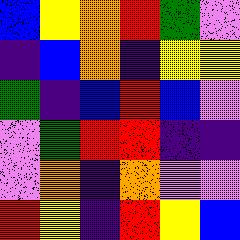[["blue", "yellow", "orange", "red", "green", "violet"], ["indigo", "blue", "orange", "indigo", "yellow", "yellow"], ["green", "indigo", "blue", "red", "blue", "violet"], ["violet", "green", "red", "red", "indigo", "indigo"], ["violet", "orange", "indigo", "orange", "violet", "violet"], ["red", "yellow", "indigo", "red", "yellow", "blue"]]